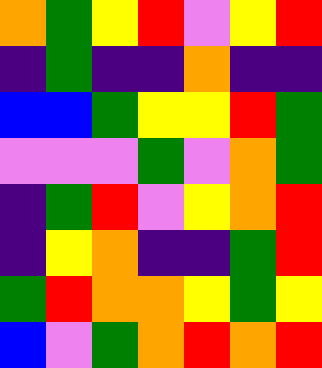[["orange", "green", "yellow", "red", "violet", "yellow", "red"], ["indigo", "green", "indigo", "indigo", "orange", "indigo", "indigo"], ["blue", "blue", "green", "yellow", "yellow", "red", "green"], ["violet", "violet", "violet", "green", "violet", "orange", "green"], ["indigo", "green", "red", "violet", "yellow", "orange", "red"], ["indigo", "yellow", "orange", "indigo", "indigo", "green", "red"], ["green", "red", "orange", "orange", "yellow", "green", "yellow"], ["blue", "violet", "green", "orange", "red", "orange", "red"]]